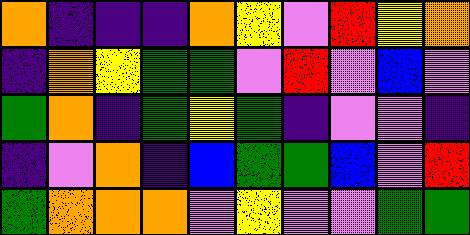[["orange", "indigo", "indigo", "indigo", "orange", "yellow", "violet", "red", "yellow", "orange"], ["indigo", "orange", "yellow", "green", "green", "violet", "red", "violet", "blue", "violet"], ["green", "orange", "indigo", "green", "yellow", "green", "indigo", "violet", "violet", "indigo"], ["indigo", "violet", "orange", "indigo", "blue", "green", "green", "blue", "violet", "red"], ["green", "orange", "orange", "orange", "violet", "yellow", "violet", "violet", "green", "green"]]